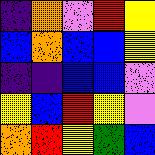[["indigo", "orange", "violet", "red", "yellow"], ["blue", "orange", "blue", "blue", "yellow"], ["indigo", "indigo", "blue", "blue", "violet"], ["yellow", "blue", "red", "yellow", "violet"], ["orange", "red", "yellow", "green", "blue"]]